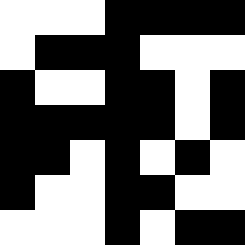[["white", "white", "white", "black", "black", "black", "black"], ["white", "black", "black", "black", "white", "white", "white"], ["black", "white", "white", "black", "black", "white", "black"], ["black", "black", "black", "black", "black", "white", "black"], ["black", "black", "white", "black", "white", "black", "white"], ["black", "white", "white", "black", "black", "white", "white"], ["white", "white", "white", "black", "white", "black", "black"]]